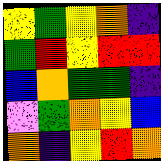[["yellow", "green", "yellow", "orange", "indigo"], ["green", "red", "yellow", "red", "red"], ["blue", "orange", "green", "green", "indigo"], ["violet", "green", "orange", "yellow", "blue"], ["orange", "indigo", "yellow", "red", "orange"]]